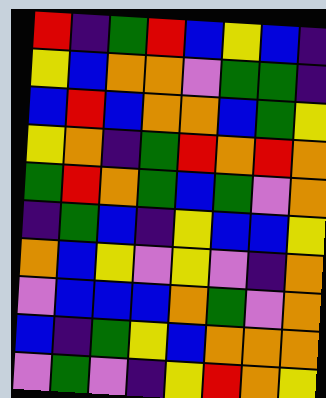[["red", "indigo", "green", "red", "blue", "yellow", "blue", "indigo"], ["yellow", "blue", "orange", "orange", "violet", "green", "green", "indigo"], ["blue", "red", "blue", "orange", "orange", "blue", "green", "yellow"], ["yellow", "orange", "indigo", "green", "red", "orange", "red", "orange"], ["green", "red", "orange", "green", "blue", "green", "violet", "orange"], ["indigo", "green", "blue", "indigo", "yellow", "blue", "blue", "yellow"], ["orange", "blue", "yellow", "violet", "yellow", "violet", "indigo", "orange"], ["violet", "blue", "blue", "blue", "orange", "green", "violet", "orange"], ["blue", "indigo", "green", "yellow", "blue", "orange", "orange", "orange"], ["violet", "green", "violet", "indigo", "yellow", "red", "orange", "yellow"]]